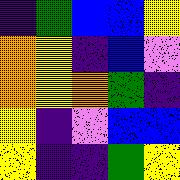[["indigo", "green", "blue", "blue", "yellow"], ["orange", "yellow", "indigo", "blue", "violet"], ["orange", "yellow", "orange", "green", "indigo"], ["yellow", "indigo", "violet", "blue", "blue"], ["yellow", "indigo", "indigo", "green", "yellow"]]